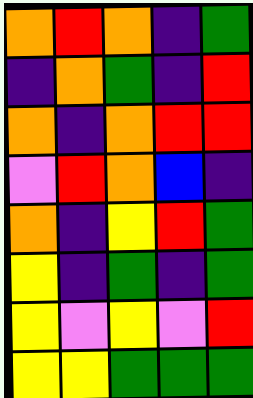[["orange", "red", "orange", "indigo", "green"], ["indigo", "orange", "green", "indigo", "red"], ["orange", "indigo", "orange", "red", "red"], ["violet", "red", "orange", "blue", "indigo"], ["orange", "indigo", "yellow", "red", "green"], ["yellow", "indigo", "green", "indigo", "green"], ["yellow", "violet", "yellow", "violet", "red"], ["yellow", "yellow", "green", "green", "green"]]